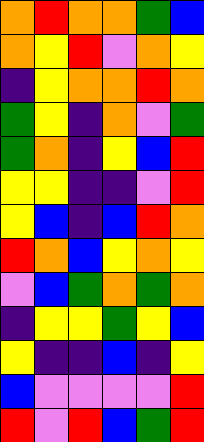[["orange", "red", "orange", "orange", "green", "blue"], ["orange", "yellow", "red", "violet", "orange", "yellow"], ["indigo", "yellow", "orange", "orange", "red", "orange"], ["green", "yellow", "indigo", "orange", "violet", "green"], ["green", "orange", "indigo", "yellow", "blue", "red"], ["yellow", "yellow", "indigo", "indigo", "violet", "red"], ["yellow", "blue", "indigo", "blue", "red", "orange"], ["red", "orange", "blue", "yellow", "orange", "yellow"], ["violet", "blue", "green", "orange", "green", "orange"], ["indigo", "yellow", "yellow", "green", "yellow", "blue"], ["yellow", "indigo", "indigo", "blue", "indigo", "yellow"], ["blue", "violet", "violet", "violet", "violet", "red"], ["red", "violet", "red", "blue", "green", "red"]]